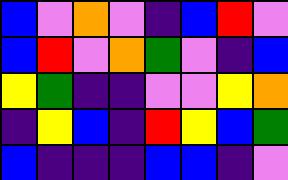[["blue", "violet", "orange", "violet", "indigo", "blue", "red", "violet"], ["blue", "red", "violet", "orange", "green", "violet", "indigo", "blue"], ["yellow", "green", "indigo", "indigo", "violet", "violet", "yellow", "orange"], ["indigo", "yellow", "blue", "indigo", "red", "yellow", "blue", "green"], ["blue", "indigo", "indigo", "indigo", "blue", "blue", "indigo", "violet"]]